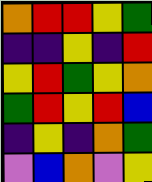[["orange", "red", "red", "yellow", "green"], ["indigo", "indigo", "yellow", "indigo", "red"], ["yellow", "red", "green", "yellow", "orange"], ["green", "red", "yellow", "red", "blue"], ["indigo", "yellow", "indigo", "orange", "green"], ["violet", "blue", "orange", "violet", "yellow"]]